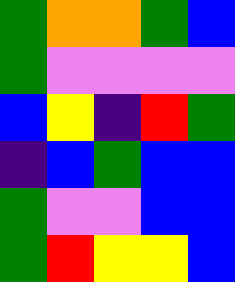[["green", "orange", "orange", "green", "blue"], ["green", "violet", "violet", "violet", "violet"], ["blue", "yellow", "indigo", "red", "green"], ["indigo", "blue", "green", "blue", "blue"], ["green", "violet", "violet", "blue", "blue"], ["green", "red", "yellow", "yellow", "blue"]]